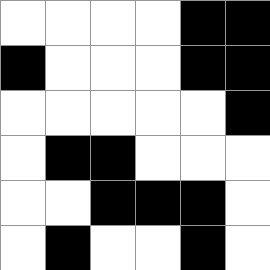[["white", "white", "white", "white", "black", "black"], ["black", "white", "white", "white", "black", "black"], ["white", "white", "white", "white", "white", "black"], ["white", "black", "black", "white", "white", "white"], ["white", "white", "black", "black", "black", "white"], ["white", "black", "white", "white", "black", "white"]]